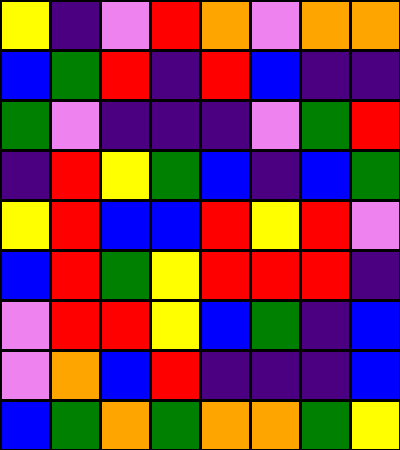[["yellow", "indigo", "violet", "red", "orange", "violet", "orange", "orange"], ["blue", "green", "red", "indigo", "red", "blue", "indigo", "indigo"], ["green", "violet", "indigo", "indigo", "indigo", "violet", "green", "red"], ["indigo", "red", "yellow", "green", "blue", "indigo", "blue", "green"], ["yellow", "red", "blue", "blue", "red", "yellow", "red", "violet"], ["blue", "red", "green", "yellow", "red", "red", "red", "indigo"], ["violet", "red", "red", "yellow", "blue", "green", "indigo", "blue"], ["violet", "orange", "blue", "red", "indigo", "indigo", "indigo", "blue"], ["blue", "green", "orange", "green", "orange", "orange", "green", "yellow"]]